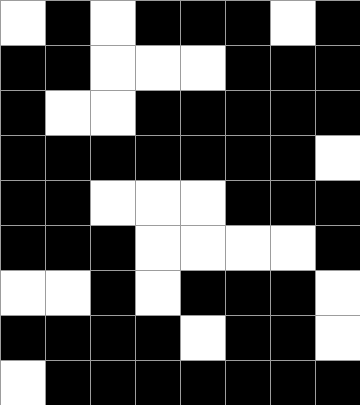[["white", "black", "white", "black", "black", "black", "white", "black"], ["black", "black", "white", "white", "white", "black", "black", "black"], ["black", "white", "white", "black", "black", "black", "black", "black"], ["black", "black", "black", "black", "black", "black", "black", "white"], ["black", "black", "white", "white", "white", "black", "black", "black"], ["black", "black", "black", "white", "white", "white", "white", "black"], ["white", "white", "black", "white", "black", "black", "black", "white"], ["black", "black", "black", "black", "white", "black", "black", "white"], ["white", "black", "black", "black", "black", "black", "black", "black"]]